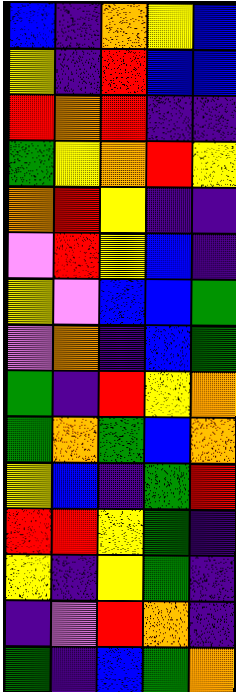[["blue", "indigo", "orange", "yellow", "blue"], ["yellow", "indigo", "red", "blue", "blue"], ["red", "orange", "red", "indigo", "indigo"], ["green", "yellow", "orange", "red", "yellow"], ["orange", "red", "yellow", "indigo", "indigo"], ["violet", "red", "yellow", "blue", "indigo"], ["yellow", "violet", "blue", "blue", "green"], ["violet", "orange", "indigo", "blue", "green"], ["green", "indigo", "red", "yellow", "orange"], ["green", "orange", "green", "blue", "orange"], ["yellow", "blue", "indigo", "green", "red"], ["red", "red", "yellow", "green", "indigo"], ["yellow", "indigo", "yellow", "green", "indigo"], ["indigo", "violet", "red", "orange", "indigo"], ["green", "indigo", "blue", "green", "orange"]]